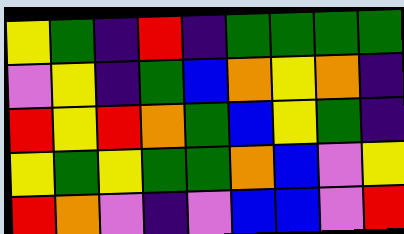[["yellow", "green", "indigo", "red", "indigo", "green", "green", "green", "green"], ["violet", "yellow", "indigo", "green", "blue", "orange", "yellow", "orange", "indigo"], ["red", "yellow", "red", "orange", "green", "blue", "yellow", "green", "indigo"], ["yellow", "green", "yellow", "green", "green", "orange", "blue", "violet", "yellow"], ["red", "orange", "violet", "indigo", "violet", "blue", "blue", "violet", "red"]]